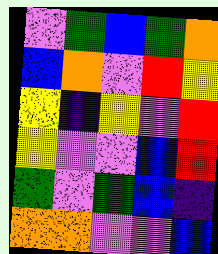[["violet", "green", "blue", "green", "orange"], ["blue", "orange", "violet", "red", "yellow"], ["yellow", "indigo", "yellow", "violet", "red"], ["yellow", "violet", "violet", "blue", "red"], ["green", "violet", "green", "blue", "indigo"], ["orange", "orange", "violet", "violet", "blue"]]